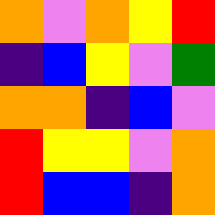[["orange", "violet", "orange", "yellow", "red"], ["indigo", "blue", "yellow", "violet", "green"], ["orange", "orange", "indigo", "blue", "violet"], ["red", "yellow", "yellow", "violet", "orange"], ["red", "blue", "blue", "indigo", "orange"]]